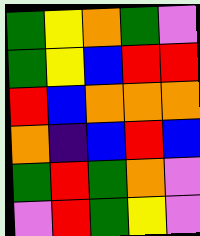[["green", "yellow", "orange", "green", "violet"], ["green", "yellow", "blue", "red", "red"], ["red", "blue", "orange", "orange", "orange"], ["orange", "indigo", "blue", "red", "blue"], ["green", "red", "green", "orange", "violet"], ["violet", "red", "green", "yellow", "violet"]]